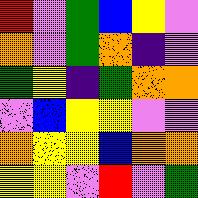[["red", "violet", "green", "blue", "yellow", "violet"], ["orange", "violet", "green", "orange", "indigo", "violet"], ["green", "yellow", "indigo", "green", "orange", "orange"], ["violet", "blue", "yellow", "yellow", "violet", "violet"], ["orange", "yellow", "yellow", "blue", "orange", "orange"], ["yellow", "yellow", "violet", "red", "violet", "green"]]